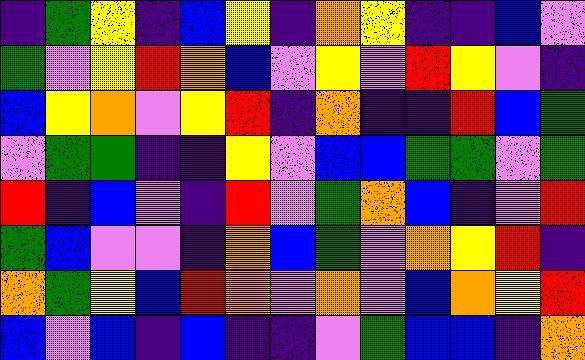[["indigo", "green", "yellow", "indigo", "blue", "yellow", "indigo", "orange", "yellow", "indigo", "indigo", "blue", "violet"], ["green", "violet", "yellow", "red", "orange", "blue", "violet", "yellow", "violet", "red", "yellow", "violet", "indigo"], ["blue", "yellow", "orange", "violet", "yellow", "red", "indigo", "orange", "indigo", "indigo", "red", "blue", "green"], ["violet", "green", "green", "indigo", "indigo", "yellow", "violet", "blue", "blue", "green", "green", "violet", "green"], ["red", "indigo", "blue", "violet", "indigo", "red", "violet", "green", "orange", "blue", "indigo", "violet", "red"], ["green", "blue", "violet", "violet", "indigo", "orange", "blue", "green", "violet", "orange", "yellow", "red", "indigo"], ["orange", "green", "yellow", "blue", "red", "orange", "violet", "orange", "violet", "blue", "orange", "yellow", "red"], ["blue", "violet", "blue", "indigo", "blue", "indigo", "indigo", "violet", "green", "blue", "blue", "indigo", "orange"]]